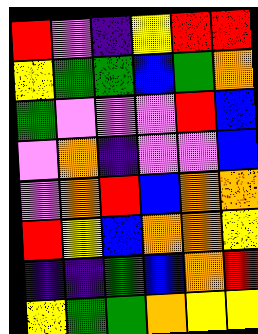[["red", "violet", "indigo", "yellow", "red", "red"], ["yellow", "green", "green", "blue", "green", "orange"], ["green", "violet", "violet", "violet", "red", "blue"], ["violet", "orange", "indigo", "violet", "violet", "blue"], ["violet", "orange", "red", "blue", "orange", "orange"], ["red", "yellow", "blue", "orange", "orange", "yellow"], ["indigo", "indigo", "green", "blue", "orange", "red"], ["yellow", "green", "green", "orange", "yellow", "yellow"]]